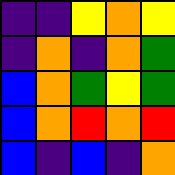[["indigo", "indigo", "yellow", "orange", "yellow"], ["indigo", "orange", "indigo", "orange", "green"], ["blue", "orange", "green", "yellow", "green"], ["blue", "orange", "red", "orange", "red"], ["blue", "indigo", "blue", "indigo", "orange"]]